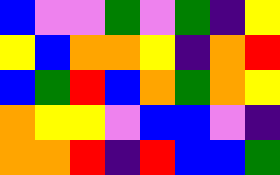[["blue", "violet", "violet", "green", "violet", "green", "indigo", "yellow"], ["yellow", "blue", "orange", "orange", "yellow", "indigo", "orange", "red"], ["blue", "green", "red", "blue", "orange", "green", "orange", "yellow"], ["orange", "yellow", "yellow", "violet", "blue", "blue", "violet", "indigo"], ["orange", "orange", "red", "indigo", "red", "blue", "blue", "green"]]